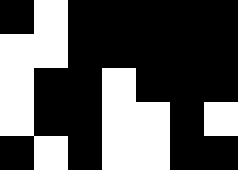[["black", "white", "black", "black", "black", "black", "black"], ["white", "white", "black", "black", "black", "black", "black"], ["white", "black", "black", "white", "black", "black", "black"], ["white", "black", "black", "white", "white", "black", "white"], ["black", "white", "black", "white", "white", "black", "black"]]